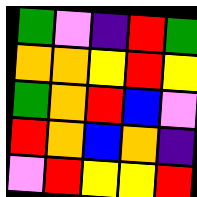[["green", "violet", "indigo", "red", "green"], ["orange", "orange", "yellow", "red", "yellow"], ["green", "orange", "red", "blue", "violet"], ["red", "orange", "blue", "orange", "indigo"], ["violet", "red", "yellow", "yellow", "red"]]